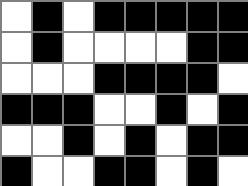[["white", "black", "white", "black", "black", "black", "black", "black"], ["white", "black", "white", "white", "white", "white", "black", "black"], ["white", "white", "white", "black", "black", "black", "black", "white"], ["black", "black", "black", "white", "white", "black", "white", "black"], ["white", "white", "black", "white", "black", "white", "black", "black"], ["black", "white", "white", "black", "black", "white", "black", "white"]]